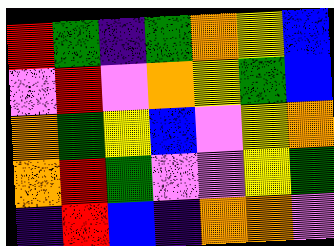[["red", "green", "indigo", "green", "orange", "yellow", "blue"], ["violet", "red", "violet", "orange", "yellow", "green", "blue"], ["orange", "green", "yellow", "blue", "violet", "yellow", "orange"], ["orange", "red", "green", "violet", "violet", "yellow", "green"], ["indigo", "red", "blue", "indigo", "orange", "orange", "violet"]]